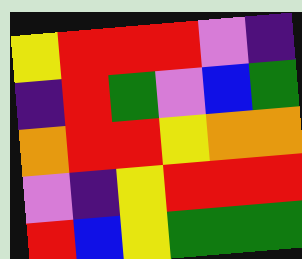[["yellow", "red", "red", "red", "violet", "indigo"], ["indigo", "red", "green", "violet", "blue", "green"], ["orange", "red", "red", "yellow", "orange", "orange"], ["violet", "indigo", "yellow", "red", "red", "red"], ["red", "blue", "yellow", "green", "green", "green"]]